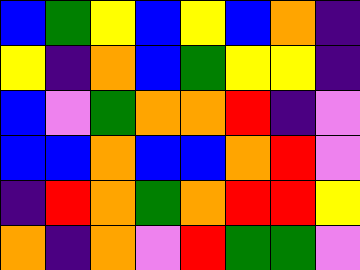[["blue", "green", "yellow", "blue", "yellow", "blue", "orange", "indigo"], ["yellow", "indigo", "orange", "blue", "green", "yellow", "yellow", "indigo"], ["blue", "violet", "green", "orange", "orange", "red", "indigo", "violet"], ["blue", "blue", "orange", "blue", "blue", "orange", "red", "violet"], ["indigo", "red", "orange", "green", "orange", "red", "red", "yellow"], ["orange", "indigo", "orange", "violet", "red", "green", "green", "violet"]]